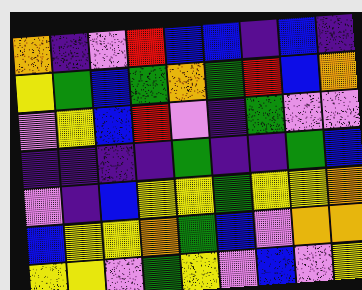[["orange", "indigo", "violet", "red", "blue", "blue", "indigo", "blue", "indigo"], ["yellow", "green", "blue", "green", "orange", "green", "red", "blue", "orange"], ["violet", "yellow", "blue", "red", "violet", "indigo", "green", "violet", "violet"], ["indigo", "indigo", "indigo", "indigo", "green", "indigo", "indigo", "green", "blue"], ["violet", "indigo", "blue", "yellow", "yellow", "green", "yellow", "yellow", "orange"], ["blue", "yellow", "yellow", "orange", "green", "blue", "violet", "orange", "orange"], ["yellow", "yellow", "violet", "green", "yellow", "violet", "blue", "violet", "yellow"]]